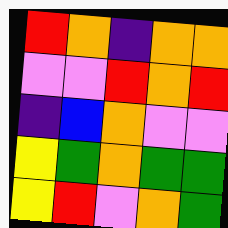[["red", "orange", "indigo", "orange", "orange"], ["violet", "violet", "red", "orange", "red"], ["indigo", "blue", "orange", "violet", "violet"], ["yellow", "green", "orange", "green", "green"], ["yellow", "red", "violet", "orange", "green"]]